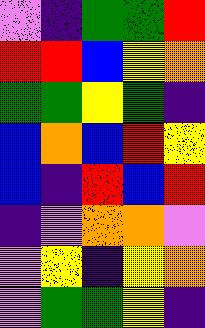[["violet", "indigo", "green", "green", "red"], ["red", "red", "blue", "yellow", "orange"], ["green", "green", "yellow", "green", "indigo"], ["blue", "orange", "blue", "red", "yellow"], ["blue", "indigo", "red", "blue", "red"], ["indigo", "violet", "orange", "orange", "violet"], ["violet", "yellow", "indigo", "yellow", "orange"], ["violet", "green", "green", "yellow", "indigo"]]